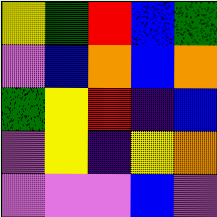[["yellow", "green", "red", "blue", "green"], ["violet", "blue", "orange", "blue", "orange"], ["green", "yellow", "red", "indigo", "blue"], ["violet", "yellow", "indigo", "yellow", "orange"], ["violet", "violet", "violet", "blue", "violet"]]